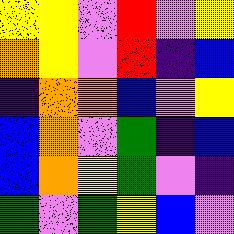[["yellow", "yellow", "violet", "red", "violet", "yellow"], ["orange", "yellow", "violet", "red", "indigo", "blue"], ["indigo", "orange", "orange", "blue", "violet", "yellow"], ["blue", "orange", "violet", "green", "indigo", "blue"], ["blue", "orange", "yellow", "green", "violet", "indigo"], ["green", "violet", "green", "yellow", "blue", "violet"]]